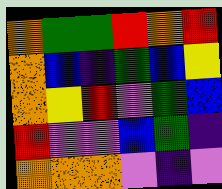[["orange", "green", "green", "red", "orange", "red"], ["orange", "blue", "indigo", "green", "blue", "yellow"], ["orange", "yellow", "red", "violet", "green", "blue"], ["red", "violet", "violet", "blue", "green", "indigo"], ["orange", "orange", "orange", "violet", "indigo", "violet"]]